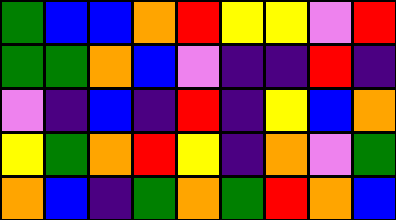[["green", "blue", "blue", "orange", "red", "yellow", "yellow", "violet", "red"], ["green", "green", "orange", "blue", "violet", "indigo", "indigo", "red", "indigo"], ["violet", "indigo", "blue", "indigo", "red", "indigo", "yellow", "blue", "orange"], ["yellow", "green", "orange", "red", "yellow", "indigo", "orange", "violet", "green"], ["orange", "blue", "indigo", "green", "orange", "green", "red", "orange", "blue"]]